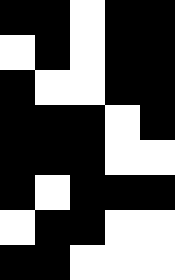[["black", "black", "white", "black", "black"], ["white", "black", "white", "black", "black"], ["black", "white", "white", "black", "black"], ["black", "black", "black", "white", "black"], ["black", "black", "black", "white", "white"], ["black", "white", "black", "black", "black"], ["white", "black", "black", "white", "white"], ["black", "black", "white", "white", "white"]]